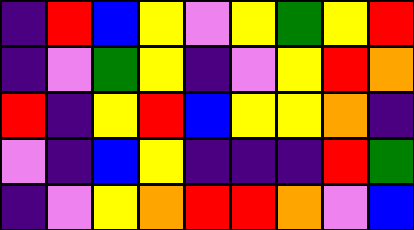[["indigo", "red", "blue", "yellow", "violet", "yellow", "green", "yellow", "red"], ["indigo", "violet", "green", "yellow", "indigo", "violet", "yellow", "red", "orange"], ["red", "indigo", "yellow", "red", "blue", "yellow", "yellow", "orange", "indigo"], ["violet", "indigo", "blue", "yellow", "indigo", "indigo", "indigo", "red", "green"], ["indigo", "violet", "yellow", "orange", "red", "red", "orange", "violet", "blue"]]